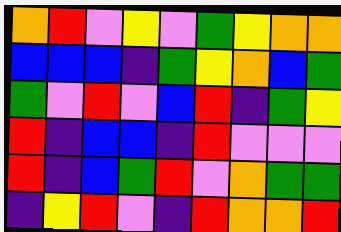[["orange", "red", "violet", "yellow", "violet", "green", "yellow", "orange", "orange"], ["blue", "blue", "blue", "indigo", "green", "yellow", "orange", "blue", "green"], ["green", "violet", "red", "violet", "blue", "red", "indigo", "green", "yellow"], ["red", "indigo", "blue", "blue", "indigo", "red", "violet", "violet", "violet"], ["red", "indigo", "blue", "green", "red", "violet", "orange", "green", "green"], ["indigo", "yellow", "red", "violet", "indigo", "red", "orange", "orange", "red"]]